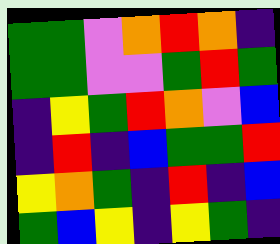[["green", "green", "violet", "orange", "red", "orange", "indigo"], ["green", "green", "violet", "violet", "green", "red", "green"], ["indigo", "yellow", "green", "red", "orange", "violet", "blue"], ["indigo", "red", "indigo", "blue", "green", "green", "red"], ["yellow", "orange", "green", "indigo", "red", "indigo", "blue"], ["green", "blue", "yellow", "indigo", "yellow", "green", "indigo"]]